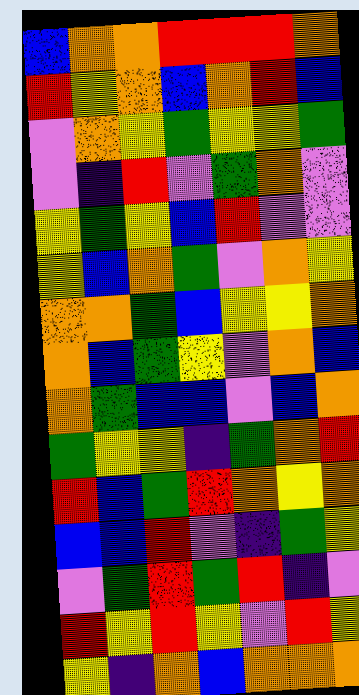[["blue", "orange", "orange", "red", "red", "red", "orange"], ["red", "yellow", "orange", "blue", "orange", "red", "blue"], ["violet", "orange", "yellow", "green", "yellow", "yellow", "green"], ["violet", "indigo", "red", "violet", "green", "orange", "violet"], ["yellow", "green", "yellow", "blue", "red", "violet", "violet"], ["yellow", "blue", "orange", "green", "violet", "orange", "yellow"], ["orange", "orange", "green", "blue", "yellow", "yellow", "orange"], ["orange", "blue", "green", "yellow", "violet", "orange", "blue"], ["orange", "green", "blue", "blue", "violet", "blue", "orange"], ["green", "yellow", "yellow", "indigo", "green", "orange", "red"], ["red", "blue", "green", "red", "orange", "yellow", "orange"], ["blue", "blue", "red", "violet", "indigo", "green", "yellow"], ["violet", "green", "red", "green", "red", "indigo", "violet"], ["red", "yellow", "red", "yellow", "violet", "red", "yellow"], ["yellow", "indigo", "orange", "blue", "orange", "orange", "orange"]]